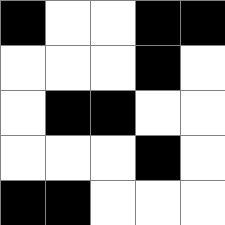[["black", "white", "white", "black", "black"], ["white", "white", "white", "black", "white"], ["white", "black", "black", "white", "white"], ["white", "white", "white", "black", "white"], ["black", "black", "white", "white", "white"]]